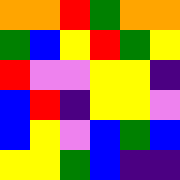[["orange", "orange", "red", "green", "orange", "orange"], ["green", "blue", "yellow", "red", "green", "yellow"], ["red", "violet", "violet", "yellow", "yellow", "indigo"], ["blue", "red", "indigo", "yellow", "yellow", "violet"], ["blue", "yellow", "violet", "blue", "green", "blue"], ["yellow", "yellow", "green", "blue", "indigo", "indigo"]]